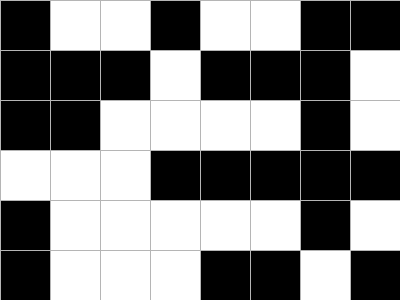[["black", "white", "white", "black", "white", "white", "black", "black"], ["black", "black", "black", "white", "black", "black", "black", "white"], ["black", "black", "white", "white", "white", "white", "black", "white"], ["white", "white", "white", "black", "black", "black", "black", "black"], ["black", "white", "white", "white", "white", "white", "black", "white"], ["black", "white", "white", "white", "black", "black", "white", "black"]]